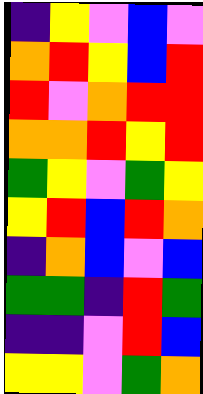[["indigo", "yellow", "violet", "blue", "violet"], ["orange", "red", "yellow", "blue", "red"], ["red", "violet", "orange", "red", "red"], ["orange", "orange", "red", "yellow", "red"], ["green", "yellow", "violet", "green", "yellow"], ["yellow", "red", "blue", "red", "orange"], ["indigo", "orange", "blue", "violet", "blue"], ["green", "green", "indigo", "red", "green"], ["indigo", "indigo", "violet", "red", "blue"], ["yellow", "yellow", "violet", "green", "orange"]]